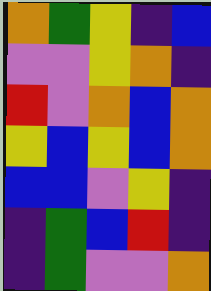[["orange", "green", "yellow", "indigo", "blue"], ["violet", "violet", "yellow", "orange", "indigo"], ["red", "violet", "orange", "blue", "orange"], ["yellow", "blue", "yellow", "blue", "orange"], ["blue", "blue", "violet", "yellow", "indigo"], ["indigo", "green", "blue", "red", "indigo"], ["indigo", "green", "violet", "violet", "orange"]]